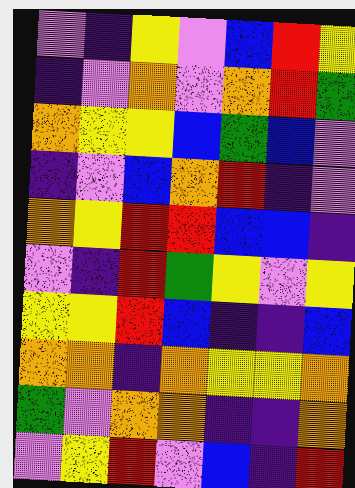[["violet", "indigo", "yellow", "violet", "blue", "red", "yellow"], ["indigo", "violet", "orange", "violet", "orange", "red", "green"], ["orange", "yellow", "yellow", "blue", "green", "blue", "violet"], ["indigo", "violet", "blue", "orange", "red", "indigo", "violet"], ["orange", "yellow", "red", "red", "blue", "blue", "indigo"], ["violet", "indigo", "red", "green", "yellow", "violet", "yellow"], ["yellow", "yellow", "red", "blue", "indigo", "indigo", "blue"], ["orange", "orange", "indigo", "orange", "yellow", "yellow", "orange"], ["green", "violet", "orange", "orange", "indigo", "indigo", "orange"], ["violet", "yellow", "red", "violet", "blue", "indigo", "red"]]